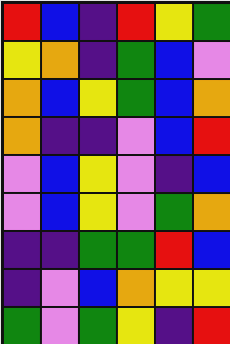[["red", "blue", "indigo", "red", "yellow", "green"], ["yellow", "orange", "indigo", "green", "blue", "violet"], ["orange", "blue", "yellow", "green", "blue", "orange"], ["orange", "indigo", "indigo", "violet", "blue", "red"], ["violet", "blue", "yellow", "violet", "indigo", "blue"], ["violet", "blue", "yellow", "violet", "green", "orange"], ["indigo", "indigo", "green", "green", "red", "blue"], ["indigo", "violet", "blue", "orange", "yellow", "yellow"], ["green", "violet", "green", "yellow", "indigo", "red"]]